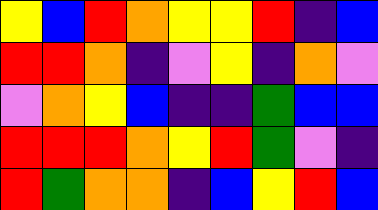[["yellow", "blue", "red", "orange", "yellow", "yellow", "red", "indigo", "blue"], ["red", "red", "orange", "indigo", "violet", "yellow", "indigo", "orange", "violet"], ["violet", "orange", "yellow", "blue", "indigo", "indigo", "green", "blue", "blue"], ["red", "red", "red", "orange", "yellow", "red", "green", "violet", "indigo"], ["red", "green", "orange", "orange", "indigo", "blue", "yellow", "red", "blue"]]